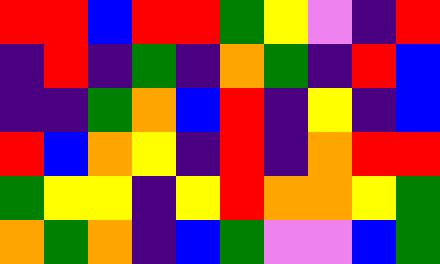[["red", "red", "blue", "red", "red", "green", "yellow", "violet", "indigo", "red"], ["indigo", "red", "indigo", "green", "indigo", "orange", "green", "indigo", "red", "blue"], ["indigo", "indigo", "green", "orange", "blue", "red", "indigo", "yellow", "indigo", "blue"], ["red", "blue", "orange", "yellow", "indigo", "red", "indigo", "orange", "red", "red"], ["green", "yellow", "yellow", "indigo", "yellow", "red", "orange", "orange", "yellow", "green"], ["orange", "green", "orange", "indigo", "blue", "green", "violet", "violet", "blue", "green"]]